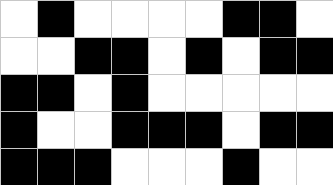[["white", "black", "white", "white", "white", "white", "black", "black", "white"], ["white", "white", "black", "black", "white", "black", "white", "black", "black"], ["black", "black", "white", "black", "white", "white", "white", "white", "white"], ["black", "white", "white", "black", "black", "black", "white", "black", "black"], ["black", "black", "black", "white", "white", "white", "black", "white", "white"]]